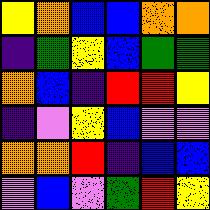[["yellow", "orange", "blue", "blue", "orange", "orange"], ["indigo", "green", "yellow", "blue", "green", "green"], ["orange", "blue", "indigo", "red", "red", "yellow"], ["indigo", "violet", "yellow", "blue", "violet", "violet"], ["orange", "orange", "red", "indigo", "blue", "blue"], ["violet", "blue", "violet", "green", "red", "yellow"]]